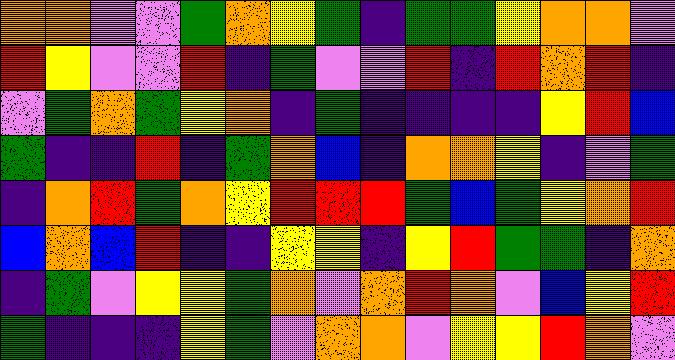[["orange", "orange", "violet", "violet", "green", "orange", "yellow", "green", "indigo", "green", "green", "yellow", "orange", "orange", "violet"], ["red", "yellow", "violet", "violet", "red", "indigo", "green", "violet", "violet", "red", "indigo", "red", "orange", "red", "indigo"], ["violet", "green", "orange", "green", "yellow", "orange", "indigo", "green", "indigo", "indigo", "indigo", "indigo", "yellow", "red", "blue"], ["green", "indigo", "indigo", "red", "indigo", "green", "orange", "blue", "indigo", "orange", "orange", "yellow", "indigo", "violet", "green"], ["indigo", "orange", "red", "green", "orange", "yellow", "red", "red", "red", "green", "blue", "green", "yellow", "orange", "red"], ["blue", "orange", "blue", "red", "indigo", "indigo", "yellow", "yellow", "indigo", "yellow", "red", "green", "green", "indigo", "orange"], ["indigo", "green", "violet", "yellow", "yellow", "green", "orange", "violet", "orange", "red", "orange", "violet", "blue", "yellow", "red"], ["green", "indigo", "indigo", "indigo", "yellow", "green", "violet", "orange", "orange", "violet", "yellow", "yellow", "red", "orange", "violet"]]